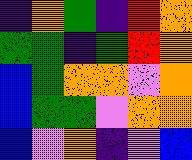[["indigo", "orange", "green", "indigo", "red", "orange"], ["green", "green", "indigo", "green", "red", "orange"], ["blue", "green", "orange", "orange", "violet", "orange"], ["blue", "green", "green", "violet", "orange", "orange"], ["blue", "violet", "orange", "indigo", "violet", "blue"]]